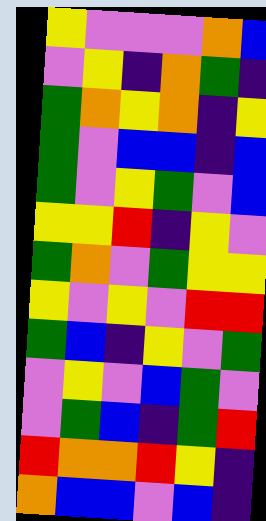[["yellow", "violet", "violet", "violet", "orange", "blue"], ["violet", "yellow", "indigo", "orange", "green", "indigo"], ["green", "orange", "yellow", "orange", "indigo", "yellow"], ["green", "violet", "blue", "blue", "indigo", "blue"], ["green", "violet", "yellow", "green", "violet", "blue"], ["yellow", "yellow", "red", "indigo", "yellow", "violet"], ["green", "orange", "violet", "green", "yellow", "yellow"], ["yellow", "violet", "yellow", "violet", "red", "red"], ["green", "blue", "indigo", "yellow", "violet", "green"], ["violet", "yellow", "violet", "blue", "green", "violet"], ["violet", "green", "blue", "indigo", "green", "red"], ["red", "orange", "orange", "red", "yellow", "indigo"], ["orange", "blue", "blue", "violet", "blue", "indigo"]]